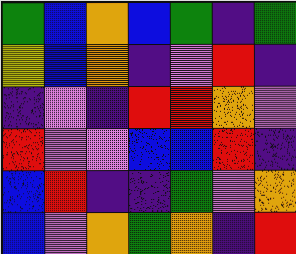[["green", "blue", "orange", "blue", "green", "indigo", "green"], ["yellow", "blue", "orange", "indigo", "violet", "red", "indigo"], ["indigo", "violet", "indigo", "red", "red", "orange", "violet"], ["red", "violet", "violet", "blue", "blue", "red", "indigo"], ["blue", "red", "indigo", "indigo", "green", "violet", "orange"], ["blue", "violet", "orange", "green", "orange", "indigo", "red"]]